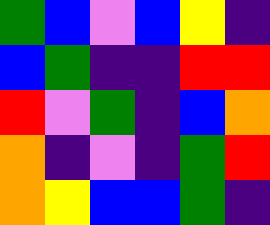[["green", "blue", "violet", "blue", "yellow", "indigo"], ["blue", "green", "indigo", "indigo", "red", "red"], ["red", "violet", "green", "indigo", "blue", "orange"], ["orange", "indigo", "violet", "indigo", "green", "red"], ["orange", "yellow", "blue", "blue", "green", "indigo"]]